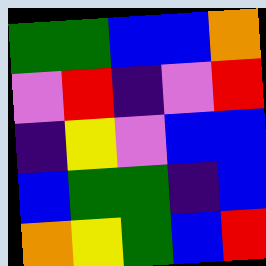[["green", "green", "blue", "blue", "orange"], ["violet", "red", "indigo", "violet", "red"], ["indigo", "yellow", "violet", "blue", "blue"], ["blue", "green", "green", "indigo", "blue"], ["orange", "yellow", "green", "blue", "red"]]